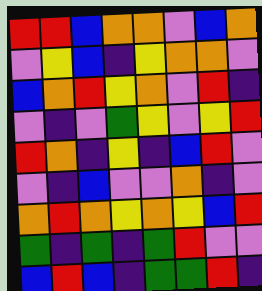[["red", "red", "blue", "orange", "orange", "violet", "blue", "orange"], ["violet", "yellow", "blue", "indigo", "yellow", "orange", "orange", "violet"], ["blue", "orange", "red", "yellow", "orange", "violet", "red", "indigo"], ["violet", "indigo", "violet", "green", "yellow", "violet", "yellow", "red"], ["red", "orange", "indigo", "yellow", "indigo", "blue", "red", "violet"], ["violet", "indigo", "blue", "violet", "violet", "orange", "indigo", "violet"], ["orange", "red", "orange", "yellow", "orange", "yellow", "blue", "red"], ["green", "indigo", "green", "indigo", "green", "red", "violet", "violet"], ["blue", "red", "blue", "indigo", "green", "green", "red", "indigo"]]